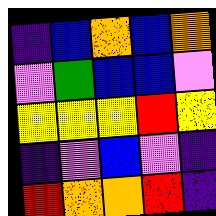[["indigo", "blue", "orange", "blue", "orange"], ["violet", "green", "blue", "blue", "violet"], ["yellow", "yellow", "yellow", "red", "yellow"], ["indigo", "violet", "blue", "violet", "indigo"], ["red", "orange", "orange", "red", "indigo"]]